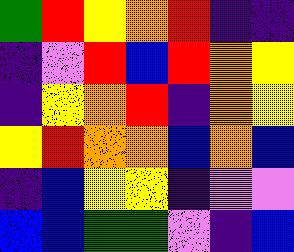[["green", "red", "yellow", "orange", "red", "indigo", "indigo"], ["indigo", "violet", "red", "blue", "red", "orange", "yellow"], ["indigo", "yellow", "orange", "red", "indigo", "orange", "yellow"], ["yellow", "red", "orange", "orange", "blue", "orange", "blue"], ["indigo", "blue", "yellow", "yellow", "indigo", "violet", "violet"], ["blue", "blue", "green", "green", "violet", "indigo", "blue"]]